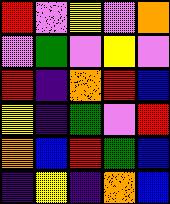[["red", "violet", "yellow", "violet", "orange"], ["violet", "green", "violet", "yellow", "violet"], ["red", "indigo", "orange", "red", "blue"], ["yellow", "indigo", "green", "violet", "red"], ["orange", "blue", "red", "green", "blue"], ["indigo", "yellow", "indigo", "orange", "blue"]]